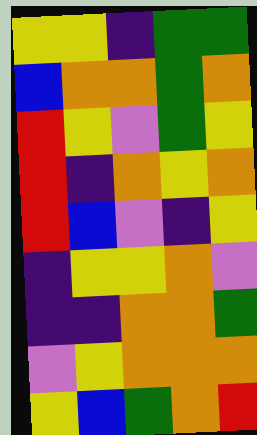[["yellow", "yellow", "indigo", "green", "green"], ["blue", "orange", "orange", "green", "orange"], ["red", "yellow", "violet", "green", "yellow"], ["red", "indigo", "orange", "yellow", "orange"], ["red", "blue", "violet", "indigo", "yellow"], ["indigo", "yellow", "yellow", "orange", "violet"], ["indigo", "indigo", "orange", "orange", "green"], ["violet", "yellow", "orange", "orange", "orange"], ["yellow", "blue", "green", "orange", "red"]]